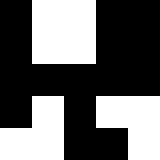[["black", "white", "white", "black", "black"], ["black", "white", "white", "black", "black"], ["black", "black", "black", "black", "black"], ["black", "white", "black", "white", "white"], ["white", "white", "black", "black", "white"]]